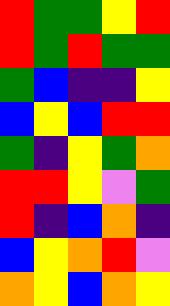[["red", "green", "green", "yellow", "red"], ["red", "green", "red", "green", "green"], ["green", "blue", "indigo", "indigo", "yellow"], ["blue", "yellow", "blue", "red", "red"], ["green", "indigo", "yellow", "green", "orange"], ["red", "red", "yellow", "violet", "green"], ["red", "indigo", "blue", "orange", "indigo"], ["blue", "yellow", "orange", "red", "violet"], ["orange", "yellow", "blue", "orange", "yellow"]]